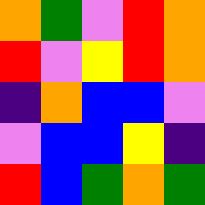[["orange", "green", "violet", "red", "orange"], ["red", "violet", "yellow", "red", "orange"], ["indigo", "orange", "blue", "blue", "violet"], ["violet", "blue", "blue", "yellow", "indigo"], ["red", "blue", "green", "orange", "green"]]